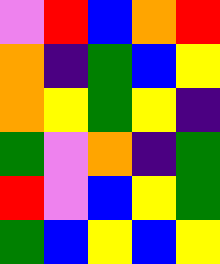[["violet", "red", "blue", "orange", "red"], ["orange", "indigo", "green", "blue", "yellow"], ["orange", "yellow", "green", "yellow", "indigo"], ["green", "violet", "orange", "indigo", "green"], ["red", "violet", "blue", "yellow", "green"], ["green", "blue", "yellow", "blue", "yellow"]]